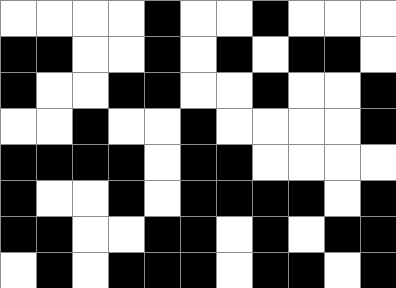[["white", "white", "white", "white", "black", "white", "white", "black", "white", "white", "white"], ["black", "black", "white", "white", "black", "white", "black", "white", "black", "black", "white"], ["black", "white", "white", "black", "black", "white", "white", "black", "white", "white", "black"], ["white", "white", "black", "white", "white", "black", "white", "white", "white", "white", "black"], ["black", "black", "black", "black", "white", "black", "black", "white", "white", "white", "white"], ["black", "white", "white", "black", "white", "black", "black", "black", "black", "white", "black"], ["black", "black", "white", "white", "black", "black", "white", "black", "white", "black", "black"], ["white", "black", "white", "black", "black", "black", "white", "black", "black", "white", "black"]]